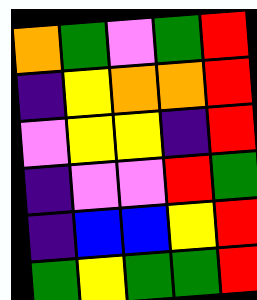[["orange", "green", "violet", "green", "red"], ["indigo", "yellow", "orange", "orange", "red"], ["violet", "yellow", "yellow", "indigo", "red"], ["indigo", "violet", "violet", "red", "green"], ["indigo", "blue", "blue", "yellow", "red"], ["green", "yellow", "green", "green", "red"]]